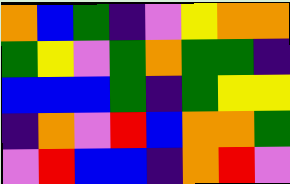[["orange", "blue", "green", "indigo", "violet", "yellow", "orange", "orange"], ["green", "yellow", "violet", "green", "orange", "green", "green", "indigo"], ["blue", "blue", "blue", "green", "indigo", "green", "yellow", "yellow"], ["indigo", "orange", "violet", "red", "blue", "orange", "orange", "green"], ["violet", "red", "blue", "blue", "indigo", "orange", "red", "violet"]]